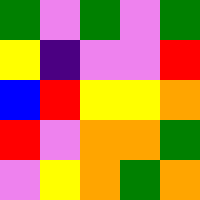[["green", "violet", "green", "violet", "green"], ["yellow", "indigo", "violet", "violet", "red"], ["blue", "red", "yellow", "yellow", "orange"], ["red", "violet", "orange", "orange", "green"], ["violet", "yellow", "orange", "green", "orange"]]